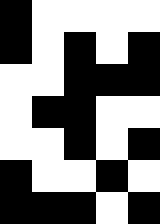[["black", "white", "white", "white", "white"], ["black", "white", "black", "white", "black"], ["white", "white", "black", "black", "black"], ["white", "black", "black", "white", "white"], ["white", "white", "black", "white", "black"], ["black", "white", "white", "black", "white"], ["black", "black", "black", "white", "black"]]